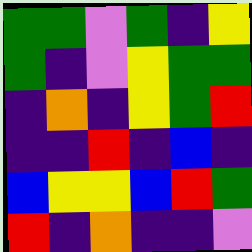[["green", "green", "violet", "green", "indigo", "yellow"], ["green", "indigo", "violet", "yellow", "green", "green"], ["indigo", "orange", "indigo", "yellow", "green", "red"], ["indigo", "indigo", "red", "indigo", "blue", "indigo"], ["blue", "yellow", "yellow", "blue", "red", "green"], ["red", "indigo", "orange", "indigo", "indigo", "violet"]]